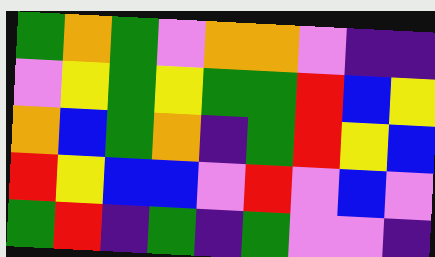[["green", "orange", "green", "violet", "orange", "orange", "violet", "indigo", "indigo"], ["violet", "yellow", "green", "yellow", "green", "green", "red", "blue", "yellow"], ["orange", "blue", "green", "orange", "indigo", "green", "red", "yellow", "blue"], ["red", "yellow", "blue", "blue", "violet", "red", "violet", "blue", "violet"], ["green", "red", "indigo", "green", "indigo", "green", "violet", "violet", "indigo"]]